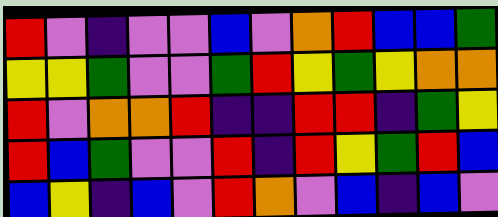[["red", "violet", "indigo", "violet", "violet", "blue", "violet", "orange", "red", "blue", "blue", "green"], ["yellow", "yellow", "green", "violet", "violet", "green", "red", "yellow", "green", "yellow", "orange", "orange"], ["red", "violet", "orange", "orange", "red", "indigo", "indigo", "red", "red", "indigo", "green", "yellow"], ["red", "blue", "green", "violet", "violet", "red", "indigo", "red", "yellow", "green", "red", "blue"], ["blue", "yellow", "indigo", "blue", "violet", "red", "orange", "violet", "blue", "indigo", "blue", "violet"]]